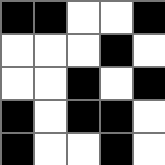[["black", "black", "white", "white", "black"], ["white", "white", "white", "black", "white"], ["white", "white", "black", "white", "black"], ["black", "white", "black", "black", "white"], ["black", "white", "white", "black", "white"]]